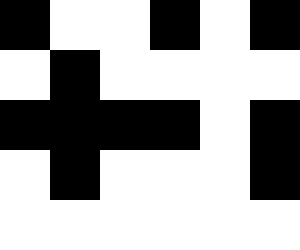[["black", "white", "white", "black", "white", "black"], ["white", "black", "white", "white", "white", "white"], ["black", "black", "black", "black", "white", "black"], ["white", "black", "white", "white", "white", "black"], ["white", "white", "white", "white", "white", "white"]]